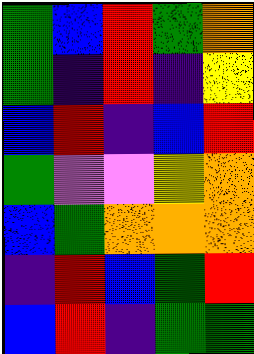[["green", "blue", "red", "green", "orange"], ["green", "indigo", "red", "indigo", "yellow"], ["blue", "red", "indigo", "blue", "red"], ["green", "violet", "violet", "yellow", "orange"], ["blue", "green", "orange", "orange", "orange"], ["indigo", "red", "blue", "green", "red"], ["blue", "red", "indigo", "green", "green"]]